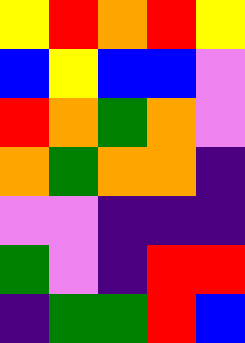[["yellow", "red", "orange", "red", "yellow"], ["blue", "yellow", "blue", "blue", "violet"], ["red", "orange", "green", "orange", "violet"], ["orange", "green", "orange", "orange", "indigo"], ["violet", "violet", "indigo", "indigo", "indigo"], ["green", "violet", "indigo", "red", "red"], ["indigo", "green", "green", "red", "blue"]]